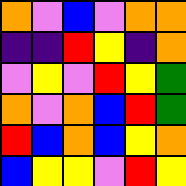[["orange", "violet", "blue", "violet", "orange", "orange"], ["indigo", "indigo", "red", "yellow", "indigo", "orange"], ["violet", "yellow", "violet", "red", "yellow", "green"], ["orange", "violet", "orange", "blue", "red", "green"], ["red", "blue", "orange", "blue", "yellow", "orange"], ["blue", "yellow", "yellow", "violet", "red", "yellow"]]